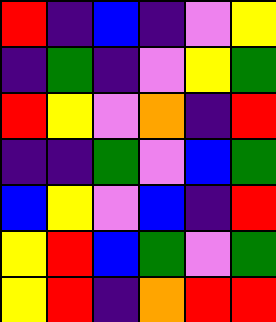[["red", "indigo", "blue", "indigo", "violet", "yellow"], ["indigo", "green", "indigo", "violet", "yellow", "green"], ["red", "yellow", "violet", "orange", "indigo", "red"], ["indigo", "indigo", "green", "violet", "blue", "green"], ["blue", "yellow", "violet", "blue", "indigo", "red"], ["yellow", "red", "blue", "green", "violet", "green"], ["yellow", "red", "indigo", "orange", "red", "red"]]